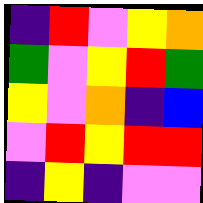[["indigo", "red", "violet", "yellow", "orange"], ["green", "violet", "yellow", "red", "green"], ["yellow", "violet", "orange", "indigo", "blue"], ["violet", "red", "yellow", "red", "red"], ["indigo", "yellow", "indigo", "violet", "violet"]]